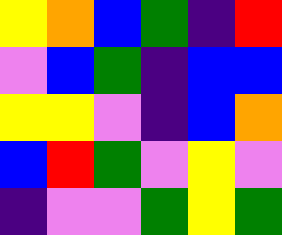[["yellow", "orange", "blue", "green", "indigo", "red"], ["violet", "blue", "green", "indigo", "blue", "blue"], ["yellow", "yellow", "violet", "indigo", "blue", "orange"], ["blue", "red", "green", "violet", "yellow", "violet"], ["indigo", "violet", "violet", "green", "yellow", "green"]]